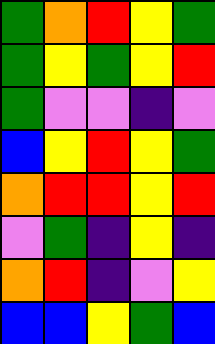[["green", "orange", "red", "yellow", "green"], ["green", "yellow", "green", "yellow", "red"], ["green", "violet", "violet", "indigo", "violet"], ["blue", "yellow", "red", "yellow", "green"], ["orange", "red", "red", "yellow", "red"], ["violet", "green", "indigo", "yellow", "indigo"], ["orange", "red", "indigo", "violet", "yellow"], ["blue", "blue", "yellow", "green", "blue"]]